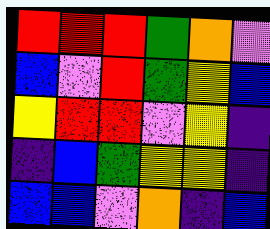[["red", "red", "red", "green", "orange", "violet"], ["blue", "violet", "red", "green", "yellow", "blue"], ["yellow", "red", "red", "violet", "yellow", "indigo"], ["indigo", "blue", "green", "yellow", "yellow", "indigo"], ["blue", "blue", "violet", "orange", "indigo", "blue"]]